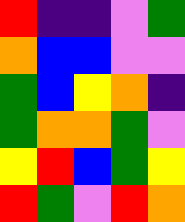[["red", "indigo", "indigo", "violet", "green"], ["orange", "blue", "blue", "violet", "violet"], ["green", "blue", "yellow", "orange", "indigo"], ["green", "orange", "orange", "green", "violet"], ["yellow", "red", "blue", "green", "yellow"], ["red", "green", "violet", "red", "orange"]]